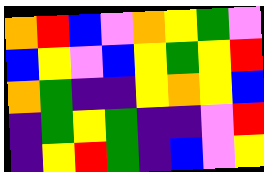[["orange", "red", "blue", "violet", "orange", "yellow", "green", "violet"], ["blue", "yellow", "violet", "blue", "yellow", "green", "yellow", "red"], ["orange", "green", "indigo", "indigo", "yellow", "orange", "yellow", "blue"], ["indigo", "green", "yellow", "green", "indigo", "indigo", "violet", "red"], ["indigo", "yellow", "red", "green", "indigo", "blue", "violet", "yellow"]]